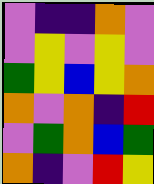[["violet", "indigo", "indigo", "orange", "violet"], ["violet", "yellow", "violet", "yellow", "violet"], ["green", "yellow", "blue", "yellow", "orange"], ["orange", "violet", "orange", "indigo", "red"], ["violet", "green", "orange", "blue", "green"], ["orange", "indigo", "violet", "red", "yellow"]]